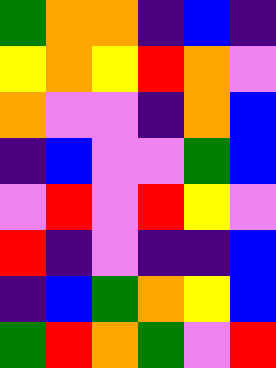[["green", "orange", "orange", "indigo", "blue", "indigo"], ["yellow", "orange", "yellow", "red", "orange", "violet"], ["orange", "violet", "violet", "indigo", "orange", "blue"], ["indigo", "blue", "violet", "violet", "green", "blue"], ["violet", "red", "violet", "red", "yellow", "violet"], ["red", "indigo", "violet", "indigo", "indigo", "blue"], ["indigo", "blue", "green", "orange", "yellow", "blue"], ["green", "red", "orange", "green", "violet", "red"]]